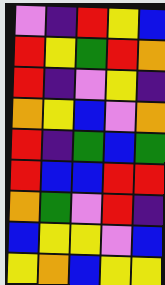[["violet", "indigo", "red", "yellow", "blue"], ["red", "yellow", "green", "red", "orange"], ["red", "indigo", "violet", "yellow", "indigo"], ["orange", "yellow", "blue", "violet", "orange"], ["red", "indigo", "green", "blue", "green"], ["red", "blue", "blue", "red", "red"], ["orange", "green", "violet", "red", "indigo"], ["blue", "yellow", "yellow", "violet", "blue"], ["yellow", "orange", "blue", "yellow", "yellow"]]